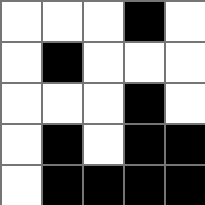[["white", "white", "white", "black", "white"], ["white", "black", "white", "white", "white"], ["white", "white", "white", "black", "white"], ["white", "black", "white", "black", "black"], ["white", "black", "black", "black", "black"]]